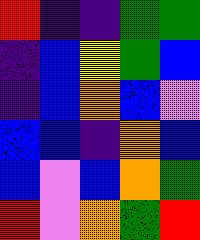[["red", "indigo", "indigo", "green", "green"], ["indigo", "blue", "yellow", "green", "blue"], ["indigo", "blue", "orange", "blue", "violet"], ["blue", "blue", "indigo", "orange", "blue"], ["blue", "violet", "blue", "orange", "green"], ["red", "violet", "orange", "green", "red"]]